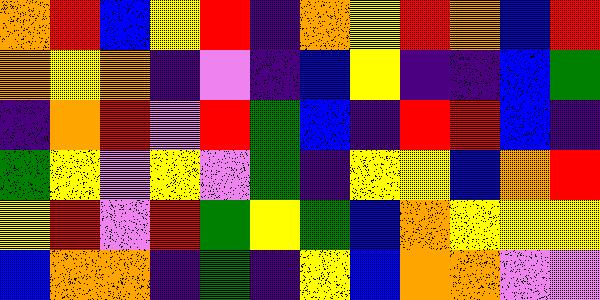[["orange", "red", "blue", "yellow", "red", "indigo", "orange", "yellow", "red", "orange", "blue", "red"], ["orange", "yellow", "orange", "indigo", "violet", "indigo", "blue", "yellow", "indigo", "indigo", "blue", "green"], ["indigo", "orange", "red", "violet", "red", "green", "blue", "indigo", "red", "red", "blue", "indigo"], ["green", "yellow", "violet", "yellow", "violet", "green", "indigo", "yellow", "yellow", "blue", "orange", "red"], ["yellow", "red", "violet", "red", "green", "yellow", "green", "blue", "orange", "yellow", "yellow", "yellow"], ["blue", "orange", "orange", "indigo", "green", "indigo", "yellow", "blue", "orange", "orange", "violet", "violet"]]